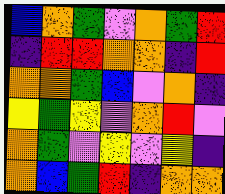[["blue", "orange", "green", "violet", "orange", "green", "red"], ["indigo", "red", "red", "orange", "orange", "indigo", "red"], ["orange", "orange", "green", "blue", "violet", "orange", "indigo"], ["yellow", "green", "yellow", "violet", "orange", "red", "violet"], ["orange", "green", "violet", "yellow", "violet", "yellow", "indigo"], ["orange", "blue", "green", "red", "indigo", "orange", "orange"]]